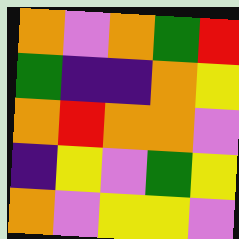[["orange", "violet", "orange", "green", "red"], ["green", "indigo", "indigo", "orange", "yellow"], ["orange", "red", "orange", "orange", "violet"], ["indigo", "yellow", "violet", "green", "yellow"], ["orange", "violet", "yellow", "yellow", "violet"]]